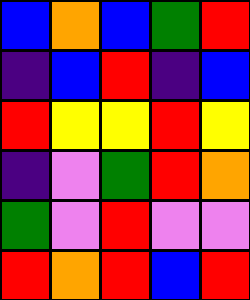[["blue", "orange", "blue", "green", "red"], ["indigo", "blue", "red", "indigo", "blue"], ["red", "yellow", "yellow", "red", "yellow"], ["indigo", "violet", "green", "red", "orange"], ["green", "violet", "red", "violet", "violet"], ["red", "orange", "red", "blue", "red"]]